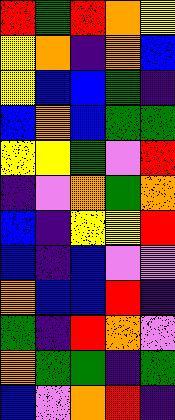[["red", "green", "red", "orange", "yellow"], ["yellow", "orange", "indigo", "orange", "blue"], ["yellow", "blue", "blue", "green", "indigo"], ["blue", "orange", "blue", "green", "green"], ["yellow", "yellow", "green", "violet", "red"], ["indigo", "violet", "orange", "green", "orange"], ["blue", "indigo", "yellow", "yellow", "red"], ["blue", "indigo", "blue", "violet", "violet"], ["orange", "blue", "blue", "red", "indigo"], ["green", "indigo", "red", "orange", "violet"], ["orange", "green", "green", "indigo", "green"], ["blue", "violet", "orange", "red", "indigo"]]